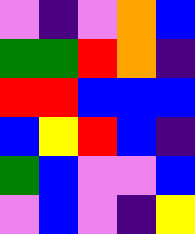[["violet", "indigo", "violet", "orange", "blue"], ["green", "green", "red", "orange", "indigo"], ["red", "red", "blue", "blue", "blue"], ["blue", "yellow", "red", "blue", "indigo"], ["green", "blue", "violet", "violet", "blue"], ["violet", "blue", "violet", "indigo", "yellow"]]